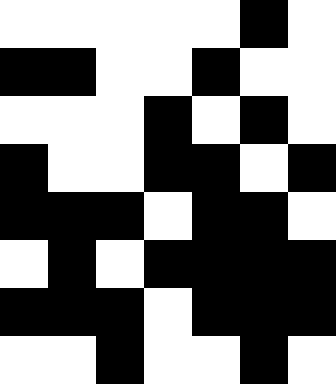[["white", "white", "white", "white", "white", "black", "white"], ["black", "black", "white", "white", "black", "white", "white"], ["white", "white", "white", "black", "white", "black", "white"], ["black", "white", "white", "black", "black", "white", "black"], ["black", "black", "black", "white", "black", "black", "white"], ["white", "black", "white", "black", "black", "black", "black"], ["black", "black", "black", "white", "black", "black", "black"], ["white", "white", "black", "white", "white", "black", "white"]]